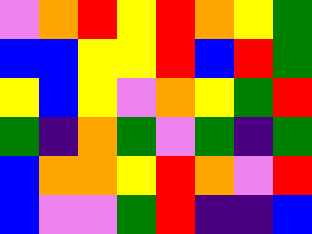[["violet", "orange", "red", "yellow", "red", "orange", "yellow", "green"], ["blue", "blue", "yellow", "yellow", "red", "blue", "red", "green"], ["yellow", "blue", "yellow", "violet", "orange", "yellow", "green", "red"], ["green", "indigo", "orange", "green", "violet", "green", "indigo", "green"], ["blue", "orange", "orange", "yellow", "red", "orange", "violet", "red"], ["blue", "violet", "violet", "green", "red", "indigo", "indigo", "blue"]]